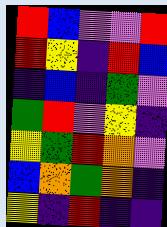[["red", "blue", "violet", "violet", "red"], ["red", "yellow", "indigo", "red", "blue"], ["indigo", "blue", "indigo", "green", "violet"], ["green", "red", "violet", "yellow", "indigo"], ["yellow", "green", "red", "orange", "violet"], ["blue", "orange", "green", "orange", "indigo"], ["yellow", "indigo", "red", "indigo", "indigo"]]